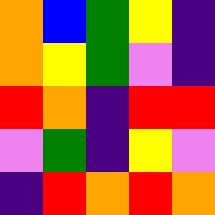[["orange", "blue", "green", "yellow", "indigo"], ["orange", "yellow", "green", "violet", "indigo"], ["red", "orange", "indigo", "red", "red"], ["violet", "green", "indigo", "yellow", "violet"], ["indigo", "red", "orange", "red", "orange"]]